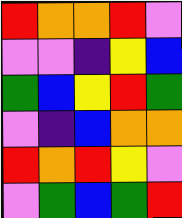[["red", "orange", "orange", "red", "violet"], ["violet", "violet", "indigo", "yellow", "blue"], ["green", "blue", "yellow", "red", "green"], ["violet", "indigo", "blue", "orange", "orange"], ["red", "orange", "red", "yellow", "violet"], ["violet", "green", "blue", "green", "red"]]